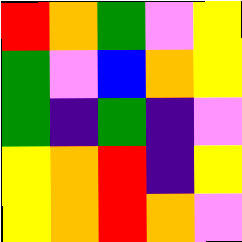[["red", "orange", "green", "violet", "yellow"], ["green", "violet", "blue", "orange", "yellow"], ["green", "indigo", "green", "indigo", "violet"], ["yellow", "orange", "red", "indigo", "yellow"], ["yellow", "orange", "red", "orange", "violet"]]